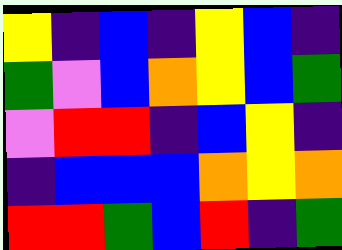[["yellow", "indigo", "blue", "indigo", "yellow", "blue", "indigo"], ["green", "violet", "blue", "orange", "yellow", "blue", "green"], ["violet", "red", "red", "indigo", "blue", "yellow", "indigo"], ["indigo", "blue", "blue", "blue", "orange", "yellow", "orange"], ["red", "red", "green", "blue", "red", "indigo", "green"]]